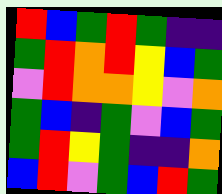[["red", "blue", "green", "red", "green", "indigo", "indigo"], ["green", "red", "orange", "red", "yellow", "blue", "green"], ["violet", "red", "orange", "orange", "yellow", "violet", "orange"], ["green", "blue", "indigo", "green", "violet", "blue", "green"], ["green", "red", "yellow", "green", "indigo", "indigo", "orange"], ["blue", "red", "violet", "green", "blue", "red", "green"]]